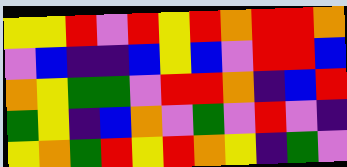[["yellow", "yellow", "red", "violet", "red", "yellow", "red", "orange", "red", "red", "orange"], ["violet", "blue", "indigo", "indigo", "blue", "yellow", "blue", "violet", "red", "red", "blue"], ["orange", "yellow", "green", "green", "violet", "red", "red", "orange", "indigo", "blue", "red"], ["green", "yellow", "indigo", "blue", "orange", "violet", "green", "violet", "red", "violet", "indigo"], ["yellow", "orange", "green", "red", "yellow", "red", "orange", "yellow", "indigo", "green", "violet"]]